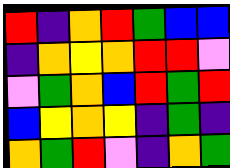[["red", "indigo", "orange", "red", "green", "blue", "blue"], ["indigo", "orange", "yellow", "orange", "red", "red", "violet"], ["violet", "green", "orange", "blue", "red", "green", "red"], ["blue", "yellow", "orange", "yellow", "indigo", "green", "indigo"], ["orange", "green", "red", "violet", "indigo", "orange", "green"]]